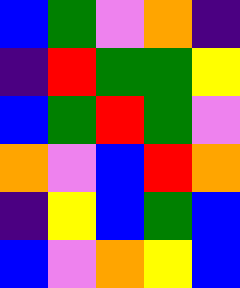[["blue", "green", "violet", "orange", "indigo"], ["indigo", "red", "green", "green", "yellow"], ["blue", "green", "red", "green", "violet"], ["orange", "violet", "blue", "red", "orange"], ["indigo", "yellow", "blue", "green", "blue"], ["blue", "violet", "orange", "yellow", "blue"]]